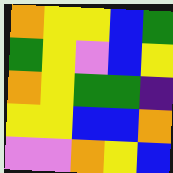[["orange", "yellow", "yellow", "blue", "green"], ["green", "yellow", "violet", "blue", "yellow"], ["orange", "yellow", "green", "green", "indigo"], ["yellow", "yellow", "blue", "blue", "orange"], ["violet", "violet", "orange", "yellow", "blue"]]